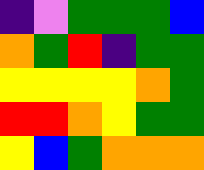[["indigo", "violet", "green", "green", "green", "blue"], ["orange", "green", "red", "indigo", "green", "green"], ["yellow", "yellow", "yellow", "yellow", "orange", "green"], ["red", "red", "orange", "yellow", "green", "green"], ["yellow", "blue", "green", "orange", "orange", "orange"]]